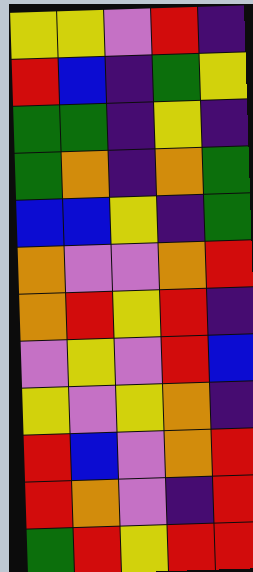[["yellow", "yellow", "violet", "red", "indigo"], ["red", "blue", "indigo", "green", "yellow"], ["green", "green", "indigo", "yellow", "indigo"], ["green", "orange", "indigo", "orange", "green"], ["blue", "blue", "yellow", "indigo", "green"], ["orange", "violet", "violet", "orange", "red"], ["orange", "red", "yellow", "red", "indigo"], ["violet", "yellow", "violet", "red", "blue"], ["yellow", "violet", "yellow", "orange", "indigo"], ["red", "blue", "violet", "orange", "red"], ["red", "orange", "violet", "indigo", "red"], ["green", "red", "yellow", "red", "red"]]